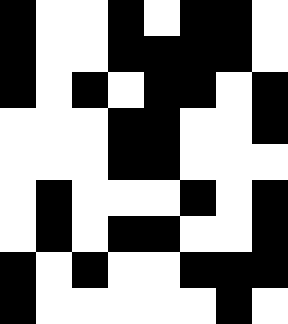[["black", "white", "white", "black", "white", "black", "black", "white"], ["black", "white", "white", "black", "black", "black", "black", "white"], ["black", "white", "black", "white", "black", "black", "white", "black"], ["white", "white", "white", "black", "black", "white", "white", "black"], ["white", "white", "white", "black", "black", "white", "white", "white"], ["white", "black", "white", "white", "white", "black", "white", "black"], ["white", "black", "white", "black", "black", "white", "white", "black"], ["black", "white", "black", "white", "white", "black", "black", "black"], ["black", "white", "white", "white", "white", "white", "black", "white"]]